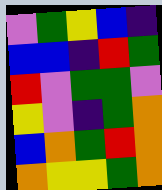[["violet", "green", "yellow", "blue", "indigo"], ["blue", "blue", "indigo", "red", "green"], ["red", "violet", "green", "green", "violet"], ["yellow", "violet", "indigo", "green", "orange"], ["blue", "orange", "green", "red", "orange"], ["orange", "yellow", "yellow", "green", "orange"]]